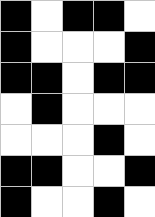[["black", "white", "black", "black", "white"], ["black", "white", "white", "white", "black"], ["black", "black", "white", "black", "black"], ["white", "black", "white", "white", "white"], ["white", "white", "white", "black", "white"], ["black", "black", "white", "white", "black"], ["black", "white", "white", "black", "white"]]